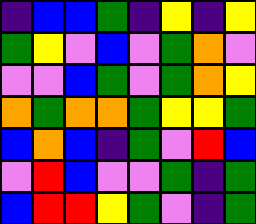[["indigo", "blue", "blue", "green", "indigo", "yellow", "indigo", "yellow"], ["green", "yellow", "violet", "blue", "violet", "green", "orange", "violet"], ["violet", "violet", "blue", "green", "violet", "green", "orange", "yellow"], ["orange", "green", "orange", "orange", "green", "yellow", "yellow", "green"], ["blue", "orange", "blue", "indigo", "green", "violet", "red", "blue"], ["violet", "red", "blue", "violet", "violet", "green", "indigo", "green"], ["blue", "red", "red", "yellow", "green", "violet", "indigo", "green"]]